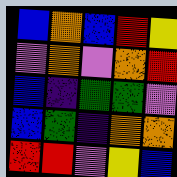[["blue", "orange", "blue", "red", "yellow"], ["violet", "orange", "violet", "orange", "red"], ["blue", "indigo", "green", "green", "violet"], ["blue", "green", "indigo", "orange", "orange"], ["red", "red", "violet", "yellow", "blue"]]